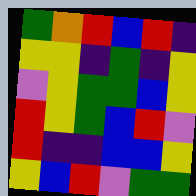[["green", "orange", "red", "blue", "red", "indigo"], ["yellow", "yellow", "indigo", "green", "indigo", "yellow"], ["violet", "yellow", "green", "green", "blue", "yellow"], ["red", "yellow", "green", "blue", "red", "violet"], ["red", "indigo", "indigo", "blue", "blue", "yellow"], ["yellow", "blue", "red", "violet", "green", "green"]]